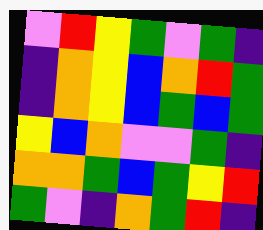[["violet", "red", "yellow", "green", "violet", "green", "indigo"], ["indigo", "orange", "yellow", "blue", "orange", "red", "green"], ["indigo", "orange", "yellow", "blue", "green", "blue", "green"], ["yellow", "blue", "orange", "violet", "violet", "green", "indigo"], ["orange", "orange", "green", "blue", "green", "yellow", "red"], ["green", "violet", "indigo", "orange", "green", "red", "indigo"]]